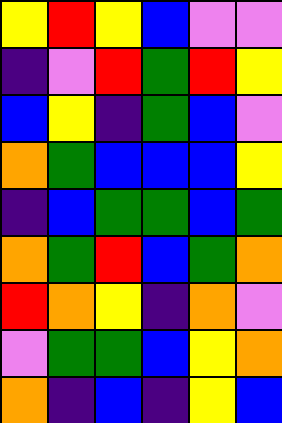[["yellow", "red", "yellow", "blue", "violet", "violet"], ["indigo", "violet", "red", "green", "red", "yellow"], ["blue", "yellow", "indigo", "green", "blue", "violet"], ["orange", "green", "blue", "blue", "blue", "yellow"], ["indigo", "blue", "green", "green", "blue", "green"], ["orange", "green", "red", "blue", "green", "orange"], ["red", "orange", "yellow", "indigo", "orange", "violet"], ["violet", "green", "green", "blue", "yellow", "orange"], ["orange", "indigo", "blue", "indigo", "yellow", "blue"]]